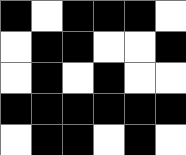[["black", "white", "black", "black", "black", "white"], ["white", "black", "black", "white", "white", "black"], ["white", "black", "white", "black", "white", "white"], ["black", "black", "black", "black", "black", "black"], ["white", "black", "black", "white", "black", "white"]]